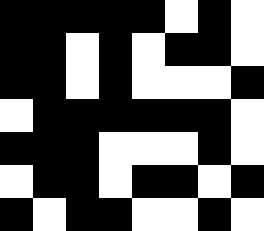[["black", "black", "black", "black", "black", "white", "black", "white"], ["black", "black", "white", "black", "white", "black", "black", "white"], ["black", "black", "white", "black", "white", "white", "white", "black"], ["white", "black", "black", "black", "black", "black", "black", "white"], ["black", "black", "black", "white", "white", "white", "black", "white"], ["white", "black", "black", "white", "black", "black", "white", "black"], ["black", "white", "black", "black", "white", "white", "black", "white"]]